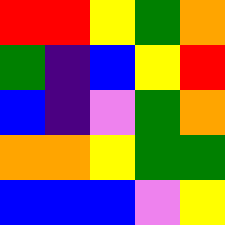[["red", "red", "yellow", "green", "orange"], ["green", "indigo", "blue", "yellow", "red"], ["blue", "indigo", "violet", "green", "orange"], ["orange", "orange", "yellow", "green", "green"], ["blue", "blue", "blue", "violet", "yellow"]]